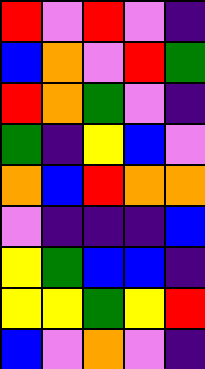[["red", "violet", "red", "violet", "indigo"], ["blue", "orange", "violet", "red", "green"], ["red", "orange", "green", "violet", "indigo"], ["green", "indigo", "yellow", "blue", "violet"], ["orange", "blue", "red", "orange", "orange"], ["violet", "indigo", "indigo", "indigo", "blue"], ["yellow", "green", "blue", "blue", "indigo"], ["yellow", "yellow", "green", "yellow", "red"], ["blue", "violet", "orange", "violet", "indigo"]]